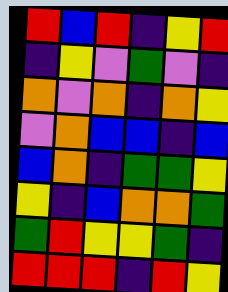[["red", "blue", "red", "indigo", "yellow", "red"], ["indigo", "yellow", "violet", "green", "violet", "indigo"], ["orange", "violet", "orange", "indigo", "orange", "yellow"], ["violet", "orange", "blue", "blue", "indigo", "blue"], ["blue", "orange", "indigo", "green", "green", "yellow"], ["yellow", "indigo", "blue", "orange", "orange", "green"], ["green", "red", "yellow", "yellow", "green", "indigo"], ["red", "red", "red", "indigo", "red", "yellow"]]